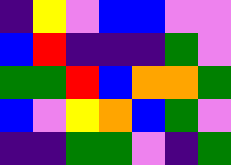[["indigo", "yellow", "violet", "blue", "blue", "violet", "violet"], ["blue", "red", "indigo", "indigo", "indigo", "green", "violet"], ["green", "green", "red", "blue", "orange", "orange", "green"], ["blue", "violet", "yellow", "orange", "blue", "green", "violet"], ["indigo", "indigo", "green", "green", "violet", "indigo", "green"]]